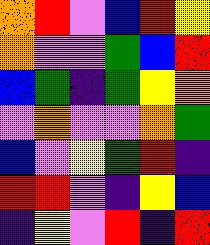[["orange", "red", "violet", "blue", "red", "yellow"], ["orange", "violet", "violet", "green", "blue", "red"], ["blue", "green", "indigo", "green", "yellow", "orange"], ["violet", "orange", "violet", "violet", "orange", "green"], ["blue", "violet", "yellow", "green", "red", "indigo"], ["red", "red", "violet", "indigo", "yellow", "blue"], ["indigo", "yellow", "violet", "red", "indigo", "red"]]